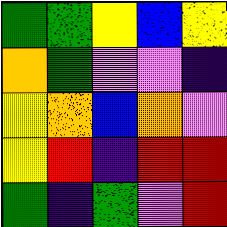[["green", "green", "yellow", "blue", "yellow"], ["orange", "green", "violet", "violet", "indigo"], ["yellow", "orange", "blue", "orange", "violet"], ["yellow", "red", "indigo", "red", "red"], ["green", "indigo", "green", "violet", "red"]]